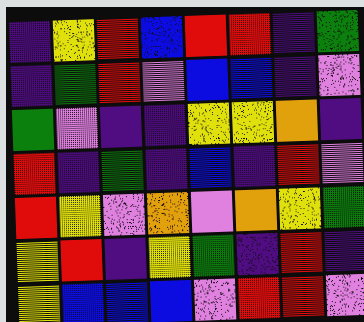[["indigo", "yellow", "red", "blue", "red", "red", "indigo", "green"], ["indigo", "green", "red", "violet", "blue", "blue", "indigo", "violet"], ["green", "violet", "indigo", "indigo", "yellow", "yellow", "orange", "indigo"], ["red", "indigo", "green", "indigo", "blue", "indigo", "red", "violet"], ["red", "yellow", "violet", "orange", "violet", "orange", "yellow", "green"], ["yellow", "red", "indigo", "yellow", "green", "indigo", "red", "indigo"], ["yellow", "blue", "blue", "blue", "violet", "red", "red", "violet"]]